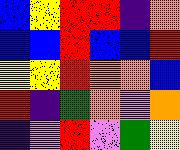[["blue", "yellow", "red", "red", "indigo", "orange"], ["blue", "blue", "red", "blue", "blue", "red"], ["yellow", "yellow", "red", "orange", "orange", "blue"], ["red", "indigo", "green", "orange", "violet", "orange"], ["indigo", "violet", "red", "violet", "green", "yellow"]]